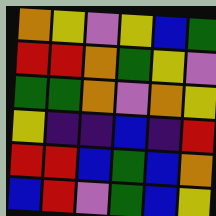[["orange", "yellow", "violet", "yellow", "blue", "green"], ["red", "red", "orange", "green", "yellow", "violet"], ["green", "green", "orange", "violet", "orange", "yellow"], ["yellow", "indigo", "indigo", "blue", "indigo", "red"], ["red", "red", "blue", "green", "blue", "orange"], ["blue", "red", "violet", "green", "blue", "yellow"]]